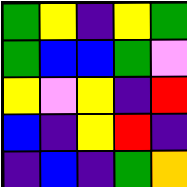[["green", "yellow", "indigo", "yellow", "green"], ["green", "blue", "blue", "green", "violet"], ["yellow", "violet", "yellow", "indigo", "red"], ["blue", "indigo", "yellow", "red", "indigo"], ["indigo", "blue", "indigo", "green", "orange"]]